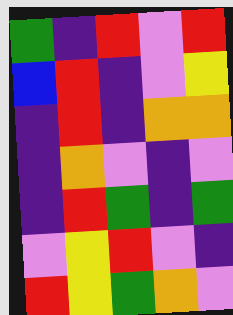[["green", "indigo", "red", "violet", "red"], ["blue", "red", "indigo", "violet", "yellow"], ["indigo", "red", "indigo", "orange", "orange"], ["indigo", "orange", "violet", "indigo", "violet"], ["indigo", "red", "green", "indigo", "green"], ["violet", "yellow", "red", "violet", "indigo"], ["red", "yellow", "green", "orange", "violet"]]